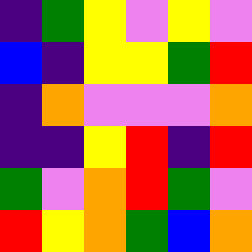[["indigo", "green", "yellow", "violet", "yellow", "violet"], ["blue", "indigo", "yellow", "yellow", "green", "red"], ["indigo", "orange", "violet", "violet", "violet", "orange"], ["indigo", "indigo", "yellow", "red", "indigo", "red"], ["green", "violet", "orange", "red", "green", "violet"], ["red", "yellow", "orange", "green", "blue", "orange"]]